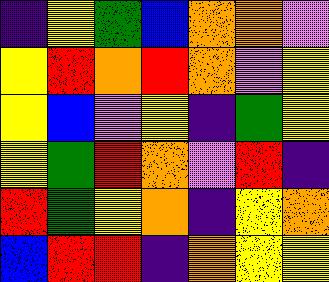[["indigo", "yellow", "green", "blue", "orange", "orange", "violet"], ["yellow", "red", "orange", "red", "orange", "violet", "yellow"], ["yellow", "blue", "violet", "yellow", "indigo", "green", "yellow"], ["yellow", "green", "red", "orange", "violet", "red", "indigo"], ["red", "green", "yellow", "orange", "indigo", "yellow", "orange"], ["blue", "red", "red", "indigo", "orange", "yellow", "yellow"]]